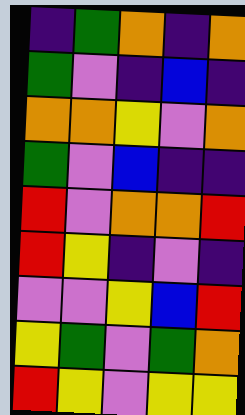[["indigo", "green", "orange", "indigo", "orange"], ["green", "violet", "indigo", "blue", "indigo"], ["orange", "orange", "yellow", "violet", "orange"], ["green", "violet", "blue", "indigo", "indigo"], ["red", "violet", "orange", "orange", "red"], ["red", "yellow", "indigo", "violet", "indigo"], ["violet", "violet", "yellow", "blue", "red"], ["yellow", "green", "violet", "green", "orange"], ["red", "yellow", "violet", "yellow", "yellow"]]